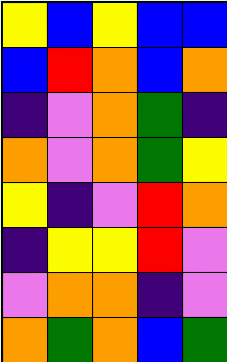[["yellow", "blue", "yellow", "blue", "blue"], ["blue", "red", "orange", "blue", "orange"], ["indigo", "violet", "orange", "green", "indigo"], ["orange", "violet", "orange", "green", "yellow"], ["yellow", "indigo", "violet", "red", "orange"], ["indigo", "yellow", "yellow", "red", "violet"], ["violet", "orange", "orange", "indigo", "violet"], ["orange", "green", "orange", "blue", "green"]]